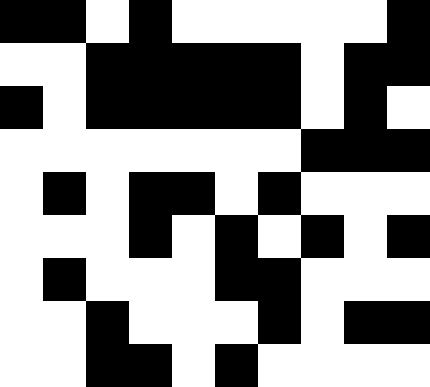[["black", "black", "white", "black", "white", "white", "white", "white", "white", "black"], ["white", "white", "black", "black", "black", "black", "black", "white", "black", "black"], ["black", "white", "black", "black", "black", "black", "black", "white", "black", "white"], ["white", "white", "white", "white", "white", "white", "white", "black", "black", "black"], ["white", "black", "white", "black", "black", "white", "black", "white", "white", "white"], ["white", "white", "white", "black", "white", "black", "white", "black", "white", "black"], ["white", "black", "white", "white", "white", "black", "black", "white", "white", "white"], ["white", "white", "black", "white", "white", "white", "black", "white", "black", "black"], ["white", "white", "black", "black", "white", "black", "white", "white", "white", "white"]]